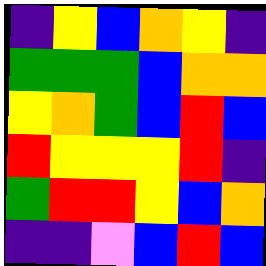[["indigo", "yellow", "blue", "orange", "yellow", "indigo"], ["green", "green", "green", "blue", "orange", "orange"], ["yellow", "orange", "green", "blue", "red", "blue"], ["red", "yellow", "yellow", "yellow", "red", "indigo"], ["green", "red", "red", "yellow", "blue", "orange"], ["indigo", "indigo", "violet", "blue", "red", "blue"]]